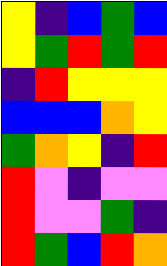[["yellow", "indigo", "blue", "green", "blue"], ["yellow", "green", "red", "green", "red"], ["indigo", "red", "yellow", "yellow", "yellow"], ["blue", "blue", "blue", "orange", "yellow"], ["green", "orange", "yellow", "indigo", "red"], ["red", "violet", "indigo", "violet", "violet"], ["red", "violet", "violet", "green", "indigo"], ["red", "green", "blue", "red", "orange"]]